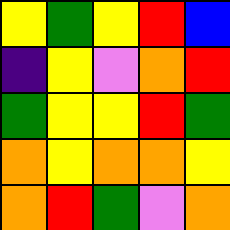[["yellow", "green", "yellow", "red", "blue"], ["indigo", "yellow", "violet", "orange", "red"], ["green", "yellow", "yellow", "red", "green"], ["orange", "yellow", "orange", "orange", "yellow"], ["orange", "red", "green", "violet", "orange"]]